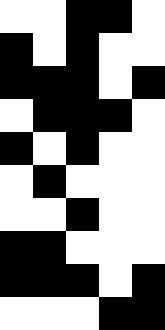[["white", "white", "black", "black", "white"], ["black", "white", "black", "white", "white"], ["black", "black", "black", "white", "black"], ["white", "black", "black", "black", "white"], ["black", "white", "black", "white", "white"], ["white", "black", "white", "white", "white"], ["white", "white", "black", "white", "white"], ["black", "black", "white", "white", "white"], ["black", "black", "black", "white", "black"], ["white", "white", "white", "black", "black"]]